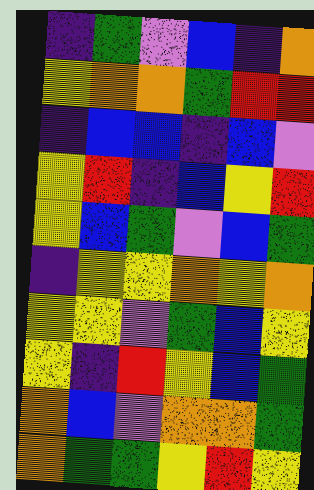[["indigo", "green", "violet", "blue", "indigo", "orange"], ["yellow", "orange", "orange", "green", "red", "red"], ["indigo", "blue", "blue", "indigo", "blue", "violet"], ["yellow", "red", "indigo", "blue", "yellow", "red"], ["yellow", "blue", "green", "violet", "blue", "green"], ["indigo", "yellow", "yellow", "orange", "yellow", "orange"], ["yellow", "yellow", "violet", "green", "blue", "yellow"], ["yellow", "indigo", "red", "yellow", "blue", "green"], ["orange", "blue", "violet", "orange", "orange", "green"], ["orange", "green", "green", "yellow", "red", "yellow"]]